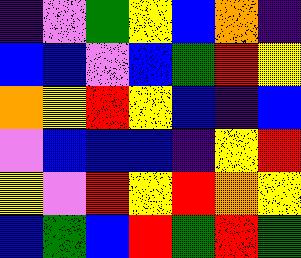[["indigo", "violet", "green", "yellow", "blue", "orange", "indigo"], ["blue", "blue", "violet", "blue", "green", "red", "yellow"], ["orange", "yellow", "red", "yellow", "blue", "indigo", "blue"], ["violet", "blue", "blue", "blue", "indigo", "yellow", "red"], ["yellow", "violet", "red", "yellow", "red", "orange", "yellow"], ["blue", "green", "blue", "red", "green", "red", "green"]]